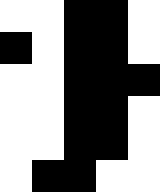[["white", "white", "black", "black", "white"], ["black", "white", "black", "black", "white"], ["white", "white", "black", "black", "black"], ["white", "white", "black", "black", "white"], ["white", "white", "black", "black", "white"], ["white", "black", "black", "white", "white"]]